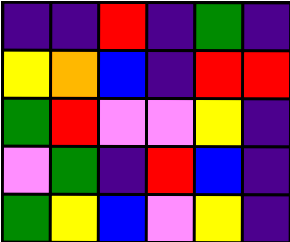[["indigo", "indigo", "red", "indigo", "green", "indigo"], ["yellow", "orange", "blue", "indigo", "red", "red"], ["green", "red", "violet", "violet", "yellow", "indigo"], ["violet", "green", "indigo", "red", "blue", "indigo"], ["green", "yellow", "blue", "violet", "yellow", "indigo"]]